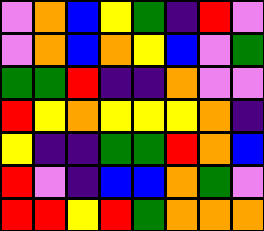[["violet", "orange", "blue", "yellow", "green", "indigo", "red", "violet"], ["violet", "orange", "blue", "orange", "yellow", "blue", "violet", "green"], ["green", "green", "red", "indigo", "indigo", "orange", "violet", "violet"], ["red", "yellow", "orange", "yellow", "yellow", "yellow", "orange", "indigo"], ["yellow", "indigo", "indigo", "green", "green", "red", "orange", "blue"], ["red", "violet", "indigo", "blue", "blue", "orange", "green", "violet"], ["red", "red", "yellow", "red", "green", "orange", "orange", "orange"]]